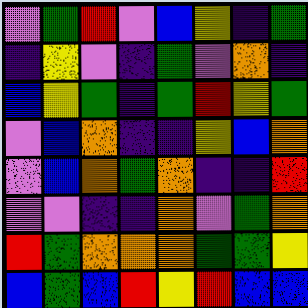[["violet", "green", "red", "violet", "blue", "yellow", "indigo", "green"], ["indigo", "yellow", "violet", "indigo", "green", "violet", "orange", "indigo"], ["blue", "yellow", "green", "indigo", "green", "red", "yellow", "green"], ["violet", "blue", "orange", "indigo", "indigo", "yellow", "blue", "orange"], ["violet", "blue", "orange", "green", "orange", "indigo", "indigo", "red"], ["violet", "violet", "indigo", "indigo", "orange", "violet", "green", "orange"], ["red", "green", "orange", "orange", "orange", "green", "green", "yellow"], ["blue", "green", "blue", "red", "yellow", "red", "blue", "blue"]]